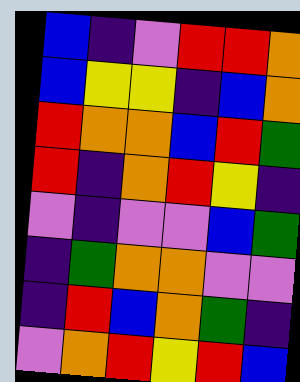[["blue", "indigo", "violet", "red", "red", "orange"], ["blue", "yellow", "yellow", "indigo", "blue", "orange"], ["red", "orange", "orange", "blue", "red", "green"], ["red", "indigo", "orange", "red", "yellow", "indigo"], ["violet", "indigo", "violet", "violet", "blue", "green"], ["indigo", "green", "orange", "orange", "violet", "violet"], ["indigo", "red", "blue", "orange", "green", "indigo"], ["violet", "orange", "red", "yellow", "red", "blue"]]